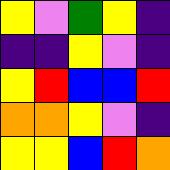[["yellow", "violet", "green", "yellow", "indigo"], ["indigo", "indigo", "yellow", "violet", "indigo"], ["yellow", "red", "blue", "blue", "red"], ["orange", "orange", "yellow", "violet", "indigo"], ["yellow", "yellow", "blue", "red", "orange"]]